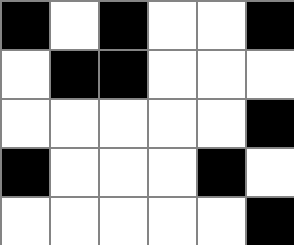[["black", "white", "black", "white", "white", "black"], ["white", "black", "black", "white", "white", "white"], ["white", "white", "white", "white", "white", "black"], ["black", "white", "white", "white", "black", "white"], ["white", "white", "white", "white", "white", "black"]]